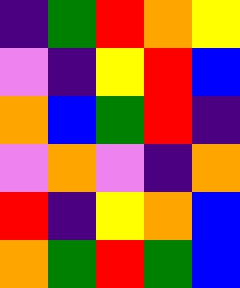[["indigo", "green", "red", "orange", "yellow"], ["violet", "indigo", "yellow", "red", "blue"], ["orange", "blue", "green", "red", "indigo"], ["violet", "orange", "violet", "indigo", "orange"], ["red", "indigo", "yellow", "orange", "blue"], ["orange", "green", "red", "green", "blue"]]